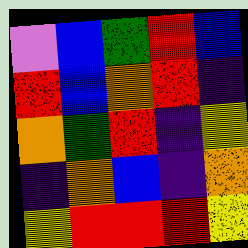[["violet", "blue", "green", "red", "blue"], ["red", "blue", "orange", "red", "indigo"], ["orange", "green", "red", "indigo", "yellow"], ["indigo", "orange", "blue", "indigo", "orange"], ["yellow", "red", "red", "red", "yellow"]]